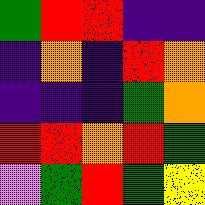[["green", "red", "red", "indigo", "indigo"], ["indigo", "orange", "indigo", "red", "orange"], ["indigo", "indigo", "indigo", "green", "orange"], ["red", "red", "orange", "red", "green"], ["violet", "green", "red", "green", "yellow"]]